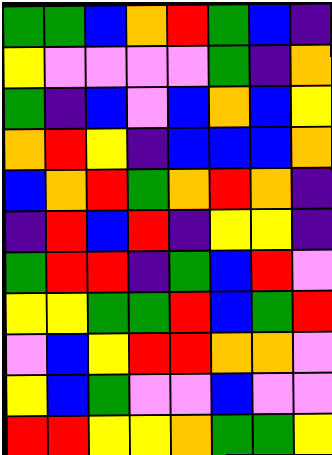[["green", "green", "blue", "orange", "red", "green", "blue", "indigo"], ["yellow", "violet", "violet", "violet", "violet", "green", "indigo", "orange"], ["green", "indigo", "blue", "violet", "blue", "orange", "blue", "yellow"], ["orange", "red", "yellow", "indigo", "blue", "blue", "blue", "orange"], ["blue", "orange", "red", "green", "orange", "red", "orange", "indigo"], ["indigo", "red", "blue", "red", "indigo", "yellow", "yellow", "indigo"], ["green", "red", "red", "indigo", "green", "blue", "red", "violet"], ["yellow", "yellow", "green", "green", "red", "blue", "green", "red"], ["violet", "blue", "yellow", "red", "red", "orange", "orange", "violet"], ["yellow", "blue", "green", "violet", "violet", "blue", "violet", "violet"], ["red", "red", "yellow", "yellow", "orange", "green", "green", "yellow"]]